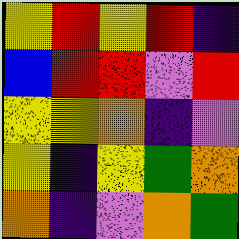[["yellow", "red", "yellow", "red", "indigo"], ["blue", "red", "red", "violet", "red"], ["yellow", "yellow", "orange", "indigo", "violet"], ["yellow", "indigo", "yellow", "green", "orange"], ["orange", "indigo", "violet", "orange", "green"]]